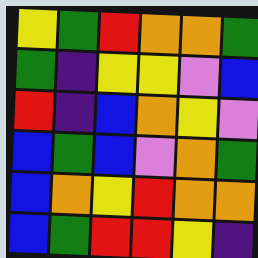[["yellow", "green", "red", "orange", "orange", "green"], ["green", "indigo", "yellow", "yellow", "violet", "blue"], ["red", "indigo", "blue", "orange", "yellow", "violet"], ["blue", "green", "blue", "violet", "orange", "green"], ["blue", "orange", "yellow", "red", "orange", "orange"], ["blue", "green", "red", "red", "yellow", "indigo"]]